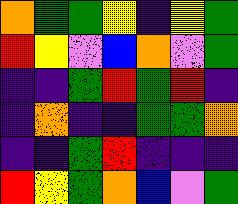[["orange", "green", "green", "yellow", "indigo", "yellow", "green"], ["red", "yellow", "violet", "blue", "orange", "violet", "green"], ["indigo", "indigo", "green", "red", "green", "red", "indigo"], ["indigo", "orange", "indigo", "indigo", "green", "green", "orange"], ["indigo", "indigo", "green", "red", "indigo", "indigo", "indigo"], ["red", "yellow", "green", "orange", "blue", "violet", "green"]]